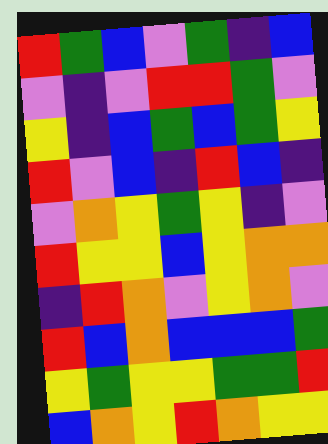[["red", "green", "blue", "violet", "green", "indigo", "blue"], ["violet", "indigo", "violet", "red", "red", "green", "violet"], ["yellow", "indigo", "blue", "green", "blue", "green", "yellow"], ["red", "violet", "blue", "indigo", "red", "blue", "indigo"], ["violet", "orange", "yellow", "green", "yellow", "indigo", "violet"], ["red", "yellow", "yellow", "blue", "yellow", "orange", "orange"], ["indigo", "red", "orange", "violet", "yellow", "orange", "violet"], ["red", "blue", "orange", "blue", "blue", "blue", "green"], ["yellow", "green", "yellow", "yellow", "green", "green", "red"], ["blue", "orange", "yellow", "red", "orange", "yellow", "yellow"]]